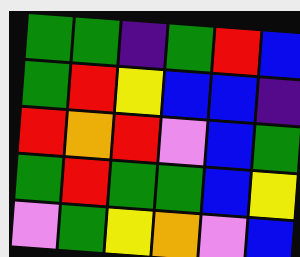[["green", "green", "indigo", "green", "red", "blue"], ["green", "red", "yellow", "blue", "blue", "indigo"], ["red", "orange", "red", "violet", "blue", "green"], ["green", "red", "green", "green", "blue", "yellow"], ["violet", "green", "yellow", "orange", "violet", "blue"]]